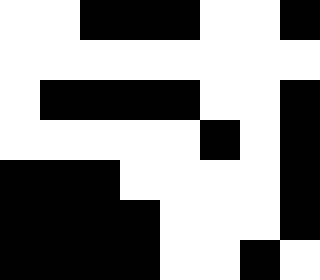[["white", "white", "black", "black", "black", "white", "white", "black"], ["white", "white", "white", "white", "white", "white", "white", "white"], ["white", "black", "black", "black", "black", "white", "white", "black"], ["white", "white", "white", "white", "white", "black", "white", "black"], ["black", "black", "black", "white", "white", "white", "white", "black"], ["black", "black", "black", "black", "white", "white", "white", "black"], ["black", "black", "black", "black", "white", "white", "black", "white"]]